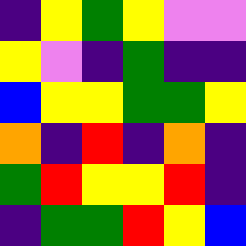[["indigo", "yellow", "green", "yellow", "violet", "violet"], ["yellow", "violet", "indigo", "green", "indigo", "indigo"], ["blue", "yellow", "yellow", "green", "green", "yellow"], ["orange", "indigo", "red", "indigo", "orange", "indigo"], ["green", "red", "yellow", "yellow", "red", "indigo"], ["indigo", "green", "green", "red", "yellow", "blue"]]